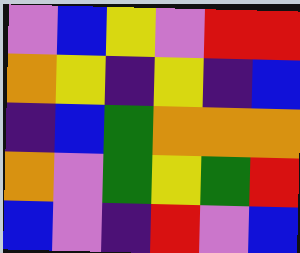[["violet", "blue", "yellow", "violet", "red", "red"], ["orange", "yellow", "indigo", "yellow", "indigo", "blue"], ["indigo", "blue", "green", "orange", "orange", "orange"], ["orange", "violet", "green", "yellow", "green", "red"], ["blue", "violet", "indigo", "red", "violet", "blue"]]